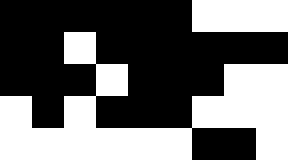[["black", "black", "black", "black", "black", "black", "white", "white", "white"], ["black", "black", "white", "black", "black", "black", "black", "black", "black"], ["black", "black", "black", "white", "black", "black", "black", "white", "white"], ["white", "black", "white", "black", "black", "black", "white", "white", "white"], ["white", "white", "white", "white", "white", "white", "black", "black", "white"]]